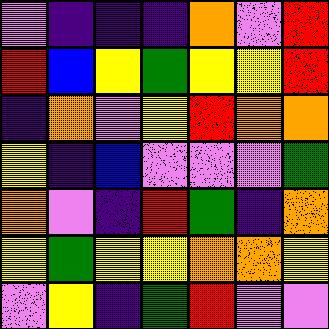[["violet", "indigo", "indigo", "indigo", "orange", "violet", "red"], ["red", "blue", "yellow", "green", "yellow", "yellow", "red"], ["indigo", "orange", "violet", "yellow", "red", "orange", "orange"], ["yellow", "indigo", "blue", "violet", "violet", "violet", "green"], ["orange", "violet", "indigo", "red", "green", "indigo", "orange"], ["yellow", "green", "yellow", "yellow", "orange", "orange", "yellow"], ["violet", "yellow", "indigo", "green", "red", "violet", "violet"]]